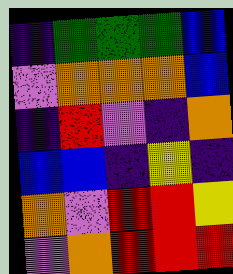[["indigo", "green", "green", "green", "blue"], ["violet", "orange", "orange", "orange", "blue"], ["indigo", "red", "violet", "indigo", "orange"], ["blue", "blue", "indigo", "yellow", "indigo"], ["orange", "violet", "red", "red", "yellow"], ["violet", "orange", "red", "red", "red"]]